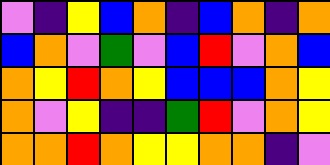[["violet", "indigo", "yellow", "blue", "orange", "indigo", "blue", "orange", "indigo", "orange"], ["blue", "orange", "violet", "green", "violet", "blue", "red", "violet", "orange", "blue"], ["orange", "yellow", "red", "orange", "yellow", "blue", "blue", "blue", "orange", "yellow"], ["orange", "violet", "yellow", "indigo", "indigo", "green", "red", "violet", "orange", "yellow"], ["orange", "orange", "red", "orange", "yellow", "yellow", "orange", "orange", "indigo", "violet"]]